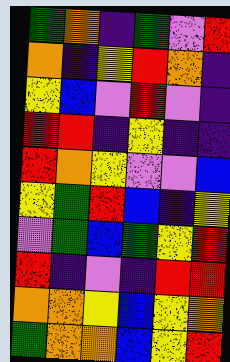[["green", "orange", "indigo", "green", "violet", "red"], ["orange", "indigo", "yellow", "red", "orange", "indigo"], ["yellow", "blue", "violet", "red", "violet", "indigo"], ["red", "red", "indigo", "yellow", "indigo", "indigo"], ["red", "orange", "yellow", "violet", "violet", "blue"], ["yellow", "green", "red", "blue", "indigo", "yellow"], ["violet", "green", "blue", "green", "yellow", "red"], ["red", "indigo", "violet", "indigo", "red", "red"], ["orange", "orange", "yellow", "blue", "yellow", "orange"], ["green", "orange", "orange", "blue", "yellow", "red"]]